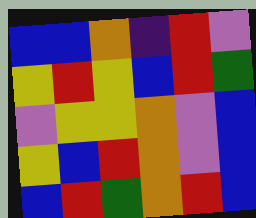[["blue", "blue", "orange", "indigo", "red", "violet"], ["yellow", "red", "yellow", "blue", "red", "green"], ["violet", "yellow", "yellow", "orange", "violet", "blue"], ["yellow", "blue", "red", "orange", "violet", "blue"], ["blue", "red", "green", "orange", "red", "blue"]]